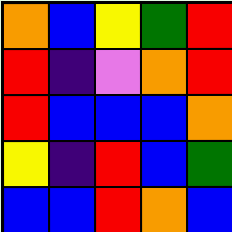[["orange", "blue", "yellow", "green", "red"], ["red", "indigo", "violet", "orange", "red"], ["red", "blue", "blue", "blue", "orange"], ["yellow", "indigo", "red", "blue", "green"], ["blue", "blue", "red", "orange", "blue"]]